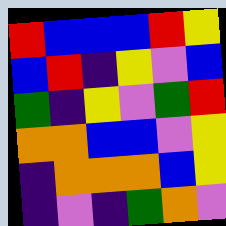[["red", "blue", "blue", "blue", "red", "yellow"], ["blue", "red", "indigo", "yellow", "violet", "blue"], ["green", "indigo", "yellow", "violet", "green", "red"], ["orange", "orange", "blue", "blue", "violet", "yellow"], ["indigo", "orange", "orange", "orange", "blue", "yellow"], ["indigo", "violet", "indigo", "green", "orange", "violet"]]